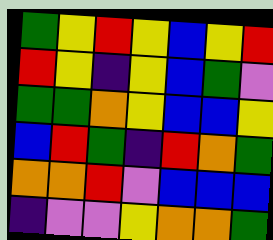[["green", "yellow", "red", "yellow", "blue", "yellow", "red"], ["red", "yellow", "indigo", "yellow", "blue", "green", "violet"], ["green", "green", "orange", "yellow", "blue", "blue", "yellow"], ["blue", "red", "green", "indigo", "red", "orange", "green"], ["orange", "orange", "red", "violet", "blue", "blue", "blue"], ["indigo", "violet", "violet", "yellow", "orange", "orange", "green"]]